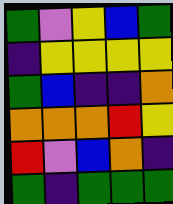[["green", "violet", "yellow", "blue", "green"], ["indigo", "yellow", "yellow", "yellow", "yellow"], ["green", "blue", "indigo", "indigo", "orange"], ["orange", "orange", "orange", "red", "yellow"], ["red", "violet", "blue", "orange", "indigo"], ["green", "indigo", "green", "green", "green"]]